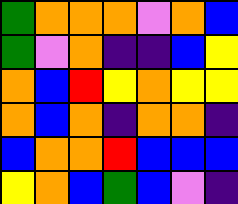[["green", "orange", "orange", "orange", "violet", "orange", "blue"], ["green", "violet", "orange", "indigo", "indigo", "blue", "yellow"], ["orange", "blue", "red", "yellow", "orange", "yellow", "yellow"], ["orange", "blue", "orange", "indigo", "orange", "orange", "indigo"], ["blue", "orange", "orange", "red", "blue", "blue", "blue"], ["yellow", "orange", "blue", "green", "blue", "violet", "indigo"]]